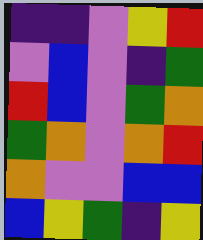[["indigo", "indigo", "violet", "yellow", "red"], ["violet", "blue", "violet", "indigo", "green"], ["red", "blue", "violet", "green", "orange"], ["green", "orange", "violet", "orange", "red"], ["orange", "violet", "violet", "blue", "blue"], ["blue", "yellow", "green", "indigo", "yellow"]]